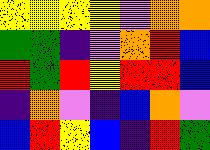[["yellow", "yellow", "yellow", "yellow", "violet", "orange", "orange"], ["green", "green", "indigo", "violet", "orange", "red", "blue"], ["red", "green", "red", "yellow", "red", "red", "blue"], ["indigo", "orange", "violet", "indigo", "blue", "orange", "violet"], ["blue", "red", "yellow", "blue", "indigo", "red", "green"]]